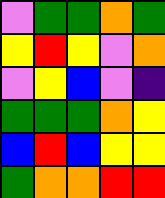[["violet", "green", "green", "orange", "green"], ["yellow", "red", "yellow", "violet", "orange"], ["violet", "yellow", "blue", "violet", "indigo"], ["green", "green", "green", "orange", "yellow"], ["blue", "red", "blue", "yellow", "yellow"], ["green", "orange", "orange", "red", "red"]]